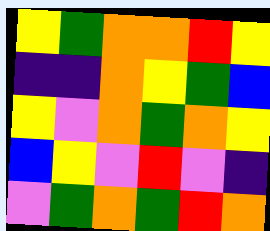[["yellow", "green", "orange", "orange", "red", "yellow"], ["indigo", "indigo", "orange", "yellow", "green", "blue"], ["yellow", "violet", "orange", "green", "orange", "yellow"], ["blue", "yellow", "violet", "red", "violet", "indigo"], ["violet", "green", "orange", "green", "red", "orange"]]